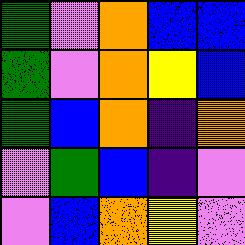[["green", "violet", "orange", "blue", "blue"], ["green", "violet", "orange", "yellow", "blue"], ["green", "blue", "orange", "indigo", "orange"], ["violet", "green", "blue", "indigo", "violet"], ["violet", "blue", "orange", "yellow", "violet"]]